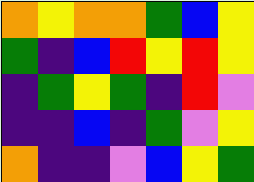[["orange", "yellow", "orange", "orange", "green", "blue", "yellow"], ["green", "indigo", "blue", "red", "yellow", "red", "yellow"], ["indigo", "green", "yellow", "green", "indigo", "red", "violet"], ["indigo", "indigo", "blue", "indigo", "green", "violet", "yellow"], ["orange", "indigo", "indigo", "violet", "blue", "yellow", "green"]]